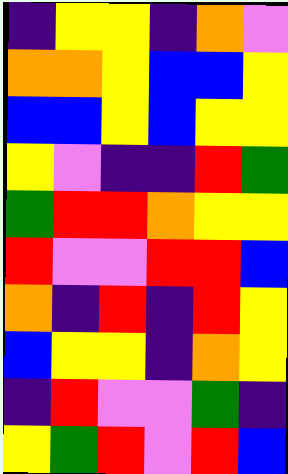[["indigo", "yellow", "yellow", "indigo", "orange", "violet"], ["orange", "orange", "yellow", "blue", "blue", "yellow"], ["blue", "blue", "yellow", "blue", "yellow", "yellow"], ["yellow", "violet", "indigo", "indigo", "red", "green"], ["green", "red", "red", "orange", "yellow", "yellow"], ["red", "violet", "violet", "red", "red", "blue"], ["orange", "indigo", "red", "indigo", "red", "yellow"], ["blue", "yellow", "yellow", "indigo", "orange", "yellow"], ["indigo", "red", "violet", "violet", "green", "indigo"], ["yellow", "green", "red", "violet", "red", "blue"]]